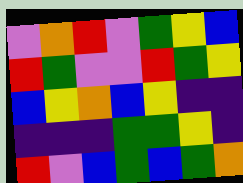[["violet", "orange", "red", "violet", "green", "yellow", "blue"], ["red", "green", "violet", "violet", "red", "green", "yellow"], ["blue", "yellow", "orange", "blue", "yellow", "indigo", "indigo"], ["indigo", "indigo", "indigo", "green", "green", "yellow", "indigo"], ["red", "violet", "blue", "green", "blue", "green", "orange"]]